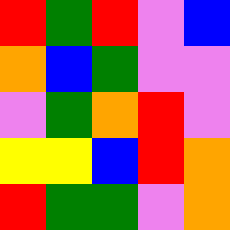[["red", "green", "red", "violet", "blue"], ["orange", "blue", "green", "violet", "violet"], ["violet", "green", "orange", "red", "violet"], ["yellow", "yellow", "blue", "red", "orange"], ["red", "green", "green", "violet", "orange"]]